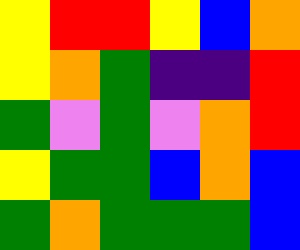[["yellow", "red", "red", "yellow", "blue", "orange"], ["yellow", "orange", "green", "indigo", "indigo", "red"], ["green", "violet", "green", "violet", "orange", "red"], ["yellow", "green", "green", "blue", "orange", "blue"], ["green", "orange", "green", "green", "green", "blue"]]